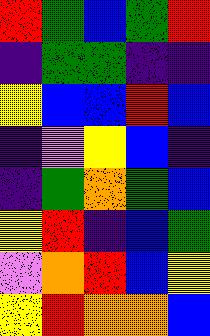[["red", "green", "blue", "green", "red"], ["indigo", "green", "green", "indigo", "indigo"], ["yellow", "blue", "blue", "red", "blue"], ["indigo", "violet", "yellow", "blue", "indigo"], ["indigo", "green", "orange", "green", "blue"], ["yellow", "red", "indigo", "blue", "green"], ["violet", "orange", "red", "blue", "yellow"], ["yellow", "red", "orange", "orange", "blue"]]